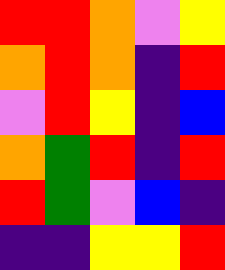[["red", "red", "orange", "violet", "yellow"], ["orange", "red", "orange", "indigo", "red"], ["violet", "red", "yellow", "indigo", "blue"], ["orange", "green", "red", "indigo", "red"], ["red", "green", "violet", "blue", "indigo"], ["indigo", "indigo", "yellow", "yellow", "red"]]